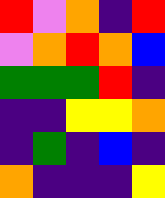[["red", "violet", "orange", "indigo", "red"], ["violet", "orange", "red", "orange", "blue"], ["green", "green", "green", "red", "indigo"], ["indigo", "indigo", "yellow", "yellow", "orange"], ["indigo", "green", "indigo", "blue", "indigo"], ["orange", "indigo", "indigo", "indigo", "yellow"]]